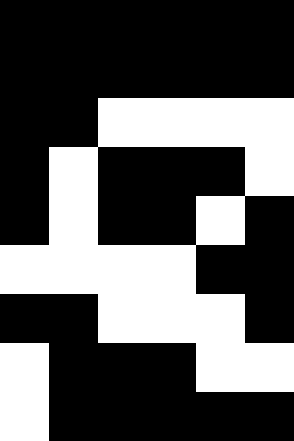[["black", "black", "black", "black", "black", "black"], ["black", "black", "black", "black", "black", "black"], ["black", "black", "white", "white", "white", "white"], ["black", "white", "black", "black", "black", "white"], ["black", "white", "black", "black", "white", "black"], ["white", "white", "white", "white", "black", "black"], ["black", "black", "white", "white", "white", "black"], ["white", "black", "black", "black", "white", "white"], ["white", "black", "black", "black", "black", "black"]]